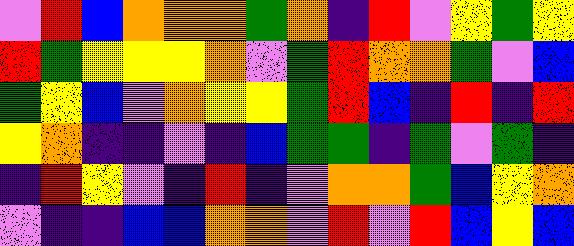[["violet", "red", "blue", "orange", "orange", "orange", "green", "orange", "indigo", "red", "violet", "yellow", "green", "yellow"], ["red", "green", "yellow", "yellow", "yellow", "orange", "violet", "green", "red", "orange", "orange", "green", "violet", "blue"], ["green", "yellow", "blue", "violet", "orange", "yellow", "yellow", "green", "red", "blue", "indigo", "red", "indigo", "red"], ["yellow", "orange", "indigo", "indigo", "violet", "indigo", "blue", "green", "green", "indigo", "green", "violet", "green", "indigo"], ["indigo", "red", "yellow", "violet", "indigo", "red", "indigo", "violet", "orange", "orange", "green", "blue", "yellow", "orange"], ["violet", "indigo", "indigo", "blue", "blue", "orange", "orange", "violet", "red", "violet", "red", "blue", "yellow", "blue"]]